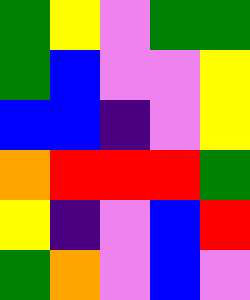[["green", "yellow", "violet", "green", "green"], ["green", "blue", "violet", "violet", "yellow"], ["blue", "blue", "indigo", "violet", "yellow"], ["orange", "red", "red", "red", "green"], ["yellow", "indigo", "violet", "blue", "red"], ["green", "orange", "violet", "blue", "violet"]]